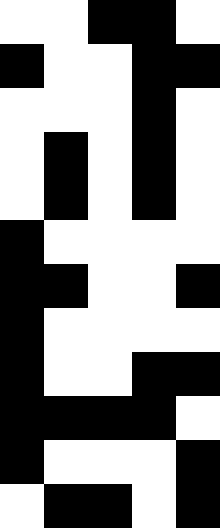[["white", "white", "black", "black", "white"], ["black", "white", "white", "black", "black"], ["white", "white", "white", "black", "white"], ["white", "black", "white", "black", "white"], ["white", "black", "white", "black", "white"], ["black", "white", "white", "white", "white"], ["black", "black", "white", "white", "black"], ["black", "white", "white", "white", "white"], ["black", "white", "white", "black", "black"], ["black", "black", "black", "black", "white"], ["black", "white", "white", "white", "black"], ["white", "black", "black", "white", "black"]]